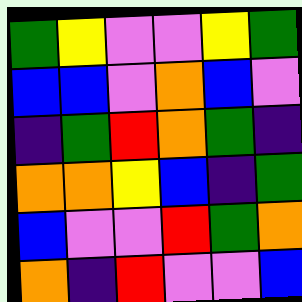[["green", "yellow", "violet", "violet", "yellow", "green"], ["blue", "blue", "violet", "orange", "blue", "violet"], ["indigo", "green", "red", "orange", "green", "indigo"], ["orange", "orange", "yellow", "blue", "indigo", "green"], ["blue", "violet", "violet", "red", "green", "orange"], ["orange", "indigo", "red", "violet", "violet", "blue"]]